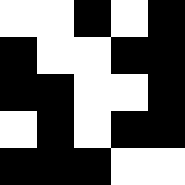[["white", "white", "black", "white", "black"], ["black", "white", "white", "black", "black"], ["black", "black", "white", "white", "black"], ["white", "black", "white", "black", "black"], ["black", "black", "black", "white", "white"]]